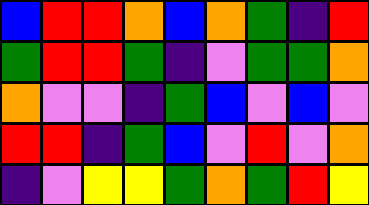[["blue", "red", "red", "orange", "blue", "orange", "green", "indigo", "red"], ["green", "red", "red", "green", "indigo", "violet", "green", "green", "orange"], ["orange", "violet", "violet", "indigo", "green", "blue", "violet", "blue", "violet"], ["red", "red", "indigo", "green", "blue", "violet", "red", "violet", "orange"], ["indigo", "violet", "yellow", "yellow", "green", "orange", "green", "red", "yellow"]]